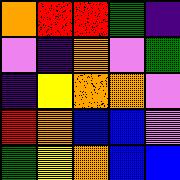[["orange", "red", "red", "green", "indigo"], ["violet", "indigo", "orange", "violet", "green"], ["indigo", "yellow", "orange", "orange", "violet"], ["red", "orange", "blue", "blue", "violet"], ["green", "yellow", "orange", "blue", "blue"]]